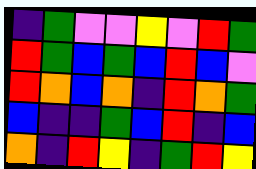[["indigo", "green", "violet", "violet", "yellow", "violet", "red", "green"], ["red", "green", "blue", "green", "blue", "red", "blue", "violet"], ["red", "orange", "blue", "orange", "indigo", "red", "orange", "green"], ["blue", "indigo", "indigo", "green", "blue", "red", "indigo", "blue"], ["orange", "indigo", "red", "yellow", "indigo", "green", "red", "yellow"]]